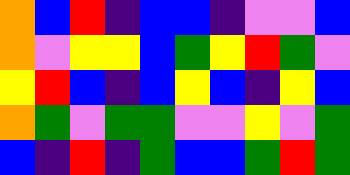[["orange", "blue", "red", "indigo", "blue", "blue", "indigo", "violet", "violet", "blue"], ["orange", "violet", "yellow", "yellow", "blue", "green", "yellow", "red", "green", "violet"], ["yellow", "red", "blue", "indigo", "blue", "yellow", "blue", "indigo", "yellow", "blue"], ["orange", "green", "violet", "green", "green", "violet", "violet", "yellow", "violet", "green"], ["blue", "indigo", "red", "indigo", "green", "blue", "blue", "green", "red", "green"]]